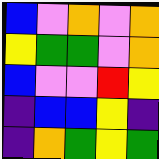[["blue", "violet", "orange", "violet", "orange"], ["yellow", "green", "green", "violet", "orange"], ["blue", "violet", "violet", "red", "yellow"], ["indigo", "blue", "blue", "yellow", "indigo"], ["indigo", "orange", "green", "yellow", "green"]]